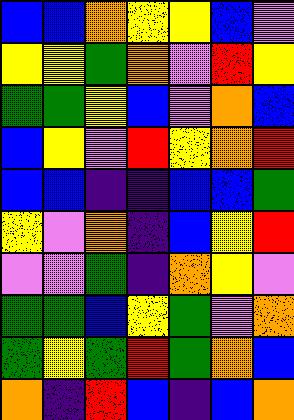[["blue", "blue", "orange", "yellow", "yellow", "blue", "violet"], ["yellow", "yellow", "green", "orange", "violet", "red", "yellow"], ["green", "green", "yellow", "blue", "violet", "orange", "blue"], ["blue", "yellow", "violet", "red", "yellow", "orange", "red"], ["blue", "blue", "indigo", "indigo", "blue", "blue", "green"], ["yellow", "violet", "orange", "indigo", "blue", "yellow", "red"], ["violet", "violet", "green", "indigo", "orange", "yellow", "violet"], ["green", "green", "blue", "yellow", "green", "violet", "orange"], ["green", "yellow", "green", "red", "green", "orange", "blue"], ["orange", "indigo", "red", "blue", "indigo", "blue", "orange"]]